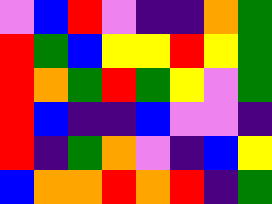[["violet", "blue", "red", "violet", "indigo", "indigo", "orange", "green"], ["red", "green", "blue", "yellow", "yellow", "red", "yellow", "green"], ["red", "orange", "green", "red", "green", "yellow", "violet", "green"], ["red", "blue", "indigo", "indigo", "blue", "violet", "violet", "indigo"], ["red", "indigo", "green", "orange", "violet", "indigo", "blue", "yellow"], ["blue", "orange", "orange", "red", "orange", "red", "indigo", "green"]]